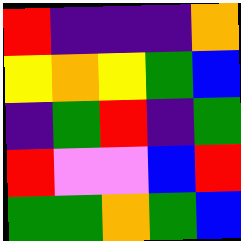[["red", "indigo", "indigo", "indigo", "orange"], ["yellow", "orange", "yellow", "green", "blue"], ["indigo", "green", "red", "indigo", "green"], ["red", "violet", "violet", "blue", "red"], ["green", "green", "orange", "green", "blue"]]